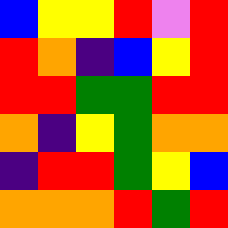[["blue", "yellow", "yellow", "red", "violet", "red"], ["red", "orange", "indigo", "blue", "yellow", "red"], ["red", "red", "green", "green", "red", "red"], ["orange", "indigo", "yellow", "green", "orange", "orange"], ["indigo", "red", "red", "green", "yellow", "blue"], ["orange", "orange", "orange", "red", "green", "red"]]